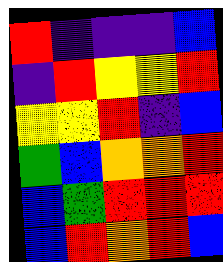[["red", "indigo", "indigo", "indigo", "blue"], ["indigo", "red", "yellow", "yellow", "red"], ["yellow", "yellow", "red", "indigo", "blue"], ["green", "blue", "orange", "orange", "red"], ["blue", "green", "red", "red", "red"], ["blue", "red", "orange", "red", "blue"]]